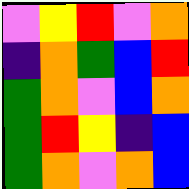[["violet", "yellow", "red", "violet", "orange"], ["indigo", "orange", "green", "blue", "red"], ["green", "orange", "violet", "blue", "orange"], ["green", "red", "yellow", "indigo", "blue"], ["green", "orange", "violet", "orange", "blue"]]